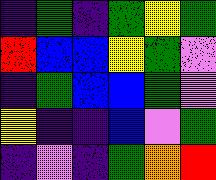[["indigo", "green", "indigo", "green", "yellow", "green"], ["red", "blue", "blue", "yellow", "green", "violet"], ["indigo", "green", "blue", "blue", "green", "violet"], ["yellow", "indigo", "indigo", "blue", "violet", "green"], ["indigo", "violet", "indigo", "green", "orange", "red"]]